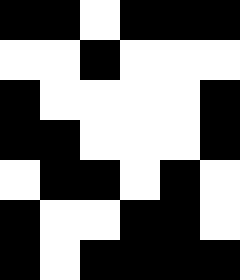[["black", "black", "white", "black", "black", "black"], ["white", "white", "black", "white", "white", "white"], ["black", "white", "white", "white", "white", "black"], ["black", "black", "white", "white", "white", "black"], ["white", "black", "black", "white", "black", "white"], ["black", "white", "white", "black", "black", "white"], ["black", "white", "black", "black", "black", "black"]]